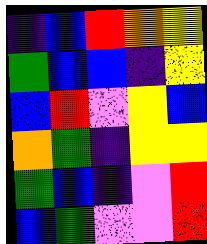[["indigo", "blue", "red", "orange", "yellow"], ["green", "blue", "blue", "indigo", "yellow"], ["blue", "red", "violet", "yellow", "blue"], ["orange", "green", "indigo", "yellow", "yellow"], ["green", "blue", "indigo", "violet", "red"], ["blue", "green", "violet", "violet", "red"]]